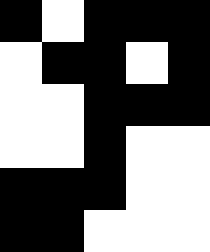[["black", "white", "black", "black", "black"], ["white", "black", "black", "white", "black"], ["white", "white", "black", "black", "black"], ["white", "white", "black", "white", "white"], ["black", "black", "black", "white", "white"], ["black", "black", "white", "white", "white"]]